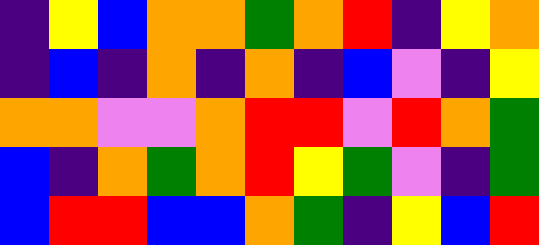[["indigo", "yellow", "blue", "orange", "orange", "green", "orange", "red", "indigo", "yellow", "orange"], ["indigo", "blue", "indigo", "orange", "indigo", "orange", "indigo", "blue", "violet", "indigo", "yellow"], ["orange", "orange", "violet", "violet", "orange", "red", "red", "violet", "red", "orange", "green"], ["blue", "indigo", "orange", "green", "orange", "red", "yellow", "green", "violet", "indigo", "green"], ["blue", "red", "red", "blue", "blue", "orange", "green", "indigo", "yellow", "blue", "red"]]